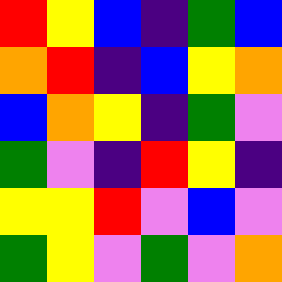[["red", "yellow", "blue", "indigo", "green", "blue"], ["orange", "red", "indigo", "blue", "yellow", "orange"], ["blue", "orange", "yellow", "indigo", "green", "violet"], ["green", "violet", "indigo", "red", "yellow", "indigo"], ["yellow", "yellow", "red", "violet", "blue", "violet"], ["green", "yellow", "violet", "green", "violet", "orange"]]